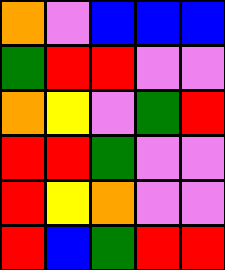[["orange", "violet", "blue", "blue", "blue"], ["green", "red", "red", "violet", "violet"], ["orange", "yellow", "violet", "green", "red"], ["red", "red", "green", "violet", "violet"], ["red", "yellow", "orange", "violet", "violet"], ["red", "blue", "green", "red", "red"]]